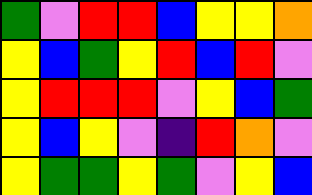[["green", "violet", "red", "red", "blue", "yellow", "yellow", "orange"], ["yellow", "blue", "green", "yellow", "red", "blue", "red", "violet"], ["yellow", "red", "red", "red", "violet", "yellow", "blue", "green"], ["yellow", "blue", "yellow", "violet", "indigo", "red", "orange", "violet"], ["yellow", "green", "green", "yellow", "green", "violet", "yellow", "blue"]]